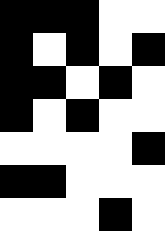[["black", "black", "black", "white", "white"], ["black", "white", "black", "white", "black"], ["black", "black", "white", "black", "white"], ["black", "white", "black", "white", "white"], ["white", "white", "white", "white", "black"], ["black", "black", "white", "white", "white"], ["white", "white", "white", "black", "white"]]